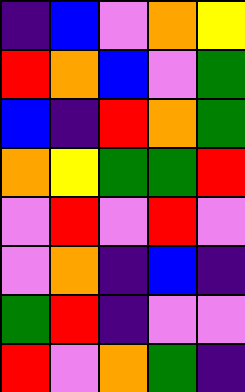[["indigo", "blue", "violet", "orange", "yellow"], ["red", "orange", "blue", "violet", "green"], ["blue", "indigo", "red", "orange", "green"], ["orange", "yellow", "green", "green", "red"], ["violet", "red", "violet", "red", "violet"], ["violet", "orange", "indigo", "blue", "indigo"], ["green", "red", "indigo", "violet", "violet"], ["red", "violet", "orange", "green", "indigo"]]